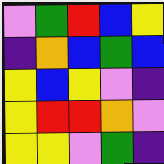[["violet", "green", "red", "blue", "yellow"], ["indigo", "orange", "blue", "green", "blue"], ["yellow", "blue", "yellow", "violet", "indigo"], ["yellow", "red", "red", "orange", "violet"], ["yellow", "yellow", "violet", "green", "indigo"]]